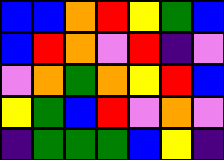[["blue", "blue", "orange", "red", "yellow", "green", "blue"], ["blue", "red", "orange", "violet", "red", "indigo", "violet"], ["violet", "orange", "green", "orange", "yellow", "red", "blue"], ["yellow", "green", "blue", "red", "violet", "orange", "violet"], ["indigo", "green", "green", "green", "blue", "yellow", "indigo"]]